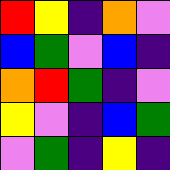[["red", "yellow", "indigo", "orange", "violet"], ["blue", "green", "violet", "blue", "indigo"], ["orange", "red", "green", "indigo", "violet"], ["yellow", "violet", "indigo", "blue", "green"], ["violet", "green", "indigo", "yellow", "indigo"]]